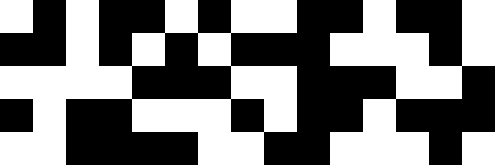[["white", "black", "white", "black", "black", "white", "black", "white", "white", "black", "black", "white", "black", "black", "white"], ["black", "black", "white", "black", "white", "black", "white", "black", "black", "black", "white", "white", "white", "black", "white"], ["white", "white", "white", "white", "black", "black", "black", "white", "white", "black", "black", "black", "white", "white", "black"], ["black", "white", "black", "black", "white", "white", "white", "black", "white", "black", "black", "white", "black", "black", "black"], ["white", "white", "black", "black", "black", "black", "white", "white", "black", "black", "white", "white", "white", "black", "white"]]